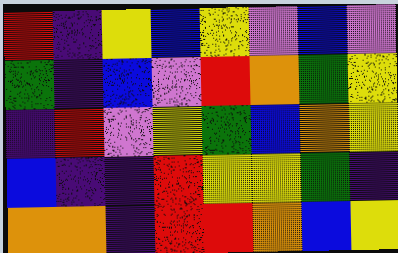[["red", "indigo", "yellow", "blue", "yellow", "violet", "blue", "violet"], ["green", "indigo", "blue", "violet", "red", "orange", "green", "yellow"], ["indigo", "red", "violet", "yellow", "green", "blue", "orange", "yellow"], ["blue", "indigo", "indigo", "red", "yellow", "yellow", "green", "indigo"], ["orange", "orange", "indigo", "red", "red", "orange", "blue", "yellow"]]